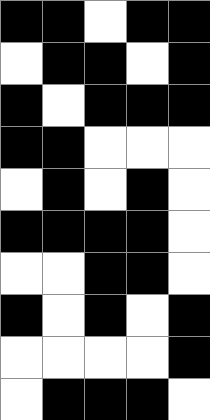[["black", "black", "white", "black", "black"], ["white", "black", "black", "white", "black"], ["black", "white", "black", "black", "black"], ["black", "black", "white", "white", "white"], ["white", "black", "white", "black", "white"], ["black", "black", "black", "black", "white"], ["white", "white", "black", "black", "white"], ["black", "white", "black", "white", "black"], ["white", "white", "white", "white", "black"], ["white", "black", "black", "black", "white"]]